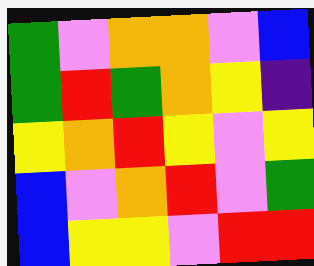[["green", "violet", "orange", "orange", "violet", "blue"], ["green", "red", "green", "orange", "yellow", "indigo"], ["yellow", "orange", "red", "yellow", "violet", "yellow"], ["blue", "violet", "orange", "red", "violet", "green"], ["blue", "yellow", "yellow", "violet", "red", "red"]]